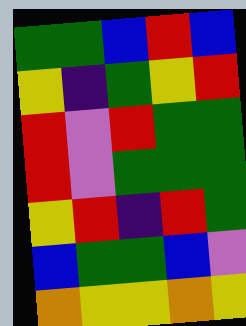[["green", "green", "blue", "red", "blue"], ["yellow", "indigo", "green", "yellow", "red"], ["red", "violet", "red", "green", "green"], ["red", "violet", "green", "green", "green"], ["yellow", "red", "indigo", "red", "green"], ["blue", "green", "green", "blue", "violet"], ["orange", "yellow", "yellow", "orange", "yellow"]]